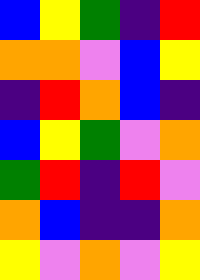[["blue", "yellow", "green", "indigo", "red"], ["orange", "orange", "violet", "blue", "yellow"], ["indigo", "red", "orange", "blue", "indigo"], ["blue", "yellow", "green", "violet", "orange"], ["green", "red", "indigo", "red", "violet"], ["orange", "blue", "indigo", "indigo", "orange"], ["yellow", "violet", "orange", "violet", "yellow"]]